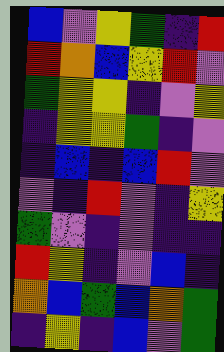[["blue", "violet", "yellow", "green", "indigo", "red"], ["red", "orange", "blue", "yellow", "red", "violet"], ["green", "yellow", "yellow", "indigo", "violet", "yellow"], ["indigo", "yellow", "yellow", "green", "indigo", "violet"], ["indigo", "blue", "indigo", "blue", "red", "violet"], ["violet", "indigo", "red", "violet", "indigo", "yellow"], ["green", "violet", "indigo", "violet", "indigo", "indigo"], ["red", "yellow", "indigo", "violet", "blue", "indigo"], ["orange", "blue", "green", "blue", "orange", "green"], ["indigo", "yellow", "indigo", "blue", "violet", "green"]]